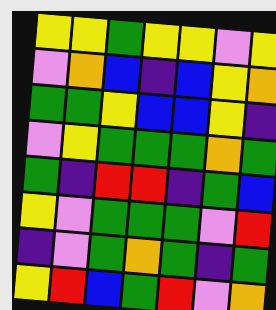[["yellow", "yellow", "green", "yellow", "yellow", "violet", "yellow"], ["violet", "orange", "blue", "indigo", "blue", "yellow", "orange"], ["green", "green", "yellow", "blue", "blue", "yellow", "indigo"], ["violet", "yellow", "green", "green", "green", "orange", "green"], ["green", "indigo", "red", "red", "indigo", "green", "blue"], ["yellow", "violet", "green", "green", "green", "violet", "red"], ["indigo", "violet", "green", "orange", "green", "indigo", "green"], ["yellow", "red", "blue", "green", "red", "violet", "orange"]]